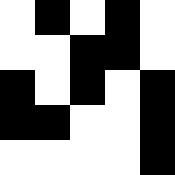[["white", "black", "white", "black", "white"], ["white", "white", "black", "black", "white"], ["black", "white", "black", "white", "black"], ["black", "black", "white", "white", "black"], ["white", "white", "white", "white", "black"]]